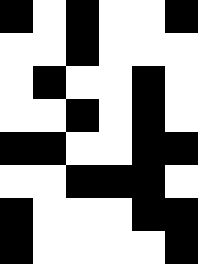[["black", "white", "black", "white", "white", "black"], ["white", "white", "black", "white", "white", "white"], ["white", "black", "white", "white", "black", "white"], ["white", "white", "black", "white", "black", "white"], ["black", "black", "white", "white", "black", "black"], ["white", "white", "black", "black", "black", "white"], ["black", "white", "white", "white", "black", "black"], ["black", "white", "white", "white", "white", "black"]]